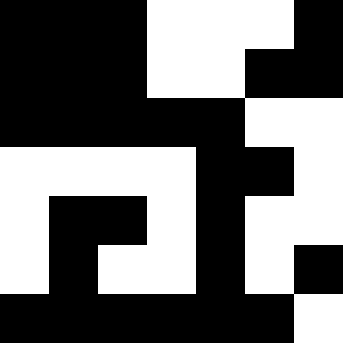[["black", "black", "black", "white", "white", "white", "black"], ["black", "black", "black", "white", "white", "black", "black"], ["black", "black", "black", "black", "black", "white", "white"], ["white", "white", "white", "white", "black", "black", "white"], ["white", "black", "black", "white", "black", "white", "white"], ["white", "black", "white", "white", "black", "white", "black"], ["black", "black", "black", "black", "black", "black", "white"]]